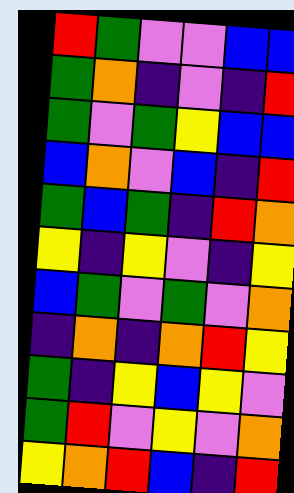[["red", "green", "violet", "violet", "blue", "blue"], ["green", "orange", "indigo", "violet", "indigo", "red"], ["green", "violet", "green", "yellow", "blue", "blue"], ["blue", "orange", "violet", "blue", "indigo", "red"], ["green", "blue", "green", "indigo", "red", "orange"], ["yellow", "indigo", "yellow", "violet", "indigo", "yellow"], ["blue", "green", "violet", "green", "violet", "orange"], ["indigo", "orange", "indigo", "orange", "red", "yellow"], ["green", "indigo", "yellow", "blue", "yellow", "violet"], ["green", "red", "violet", "yellow", "violet", "orange"], ["yellow", "orange", "red", "blue", "indigo", "red"]]